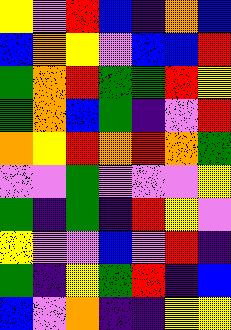[["yellow", "violet", "red", "blue", "indigo", "orange", "blue"], ["blue", "orange", "yellow", "violet", "blue", "blue", "red"], ["green", "orange", "red", "green", "green", "red", "yellow"], ["green", "orange", "blue", "green", "indigo", "violet", "red"], ["orange", "yellow", "red", "orange", "red", "orange", "green"], ["violet", "violet", "green", "violet", "violet", "violet", "yellow"], ["green", "indigo", "green", "indigo", "red", "yellow", "violet"], ["yellow", "violet", "violet", "blue", "violet", "red", "indigo"], ["green", "indigo", "yellow", "green", "red", "indigo", "blue"], ["blue", "violet", "orange", "indigo", "indigo", "yellow", "yellow"]]